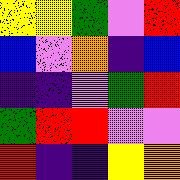[["yellow", "yellow", "green", "violet", "red"], ["blue", "violet", "orange", "indigo", "blue"], ["indigo", "indigo", "violet", "green", "red"], ["green", "red", "red", "violet", "violet"], ["red", "indigo", "indigo", "yellow", "orange"]]